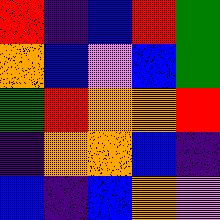[["red", "indigo", "blue", "red", "green"], ["orange", "blue", "violet", "blue", "green"], ["green", "red", "orange", "orange", "red"], ["indigo", "orange", "orange", "blue", "indigo"], ["blue", "indigo", "blue", "orange", "violet"]]